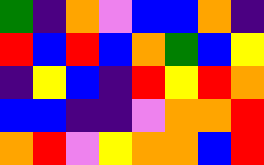[["green", "indigo", "orange", "violet", "blue", "blue", "orange", "indigo"], ["red", "blue", "red", "blue", "orange", "green", "blue", "yellow"], ["indigo", "yellow", "blue", "indigo", "red", "yellow", "red", "orange"], ["blue", "blue", "indigo", "indigo", "violet", "orange", "orange", "red"], ["orange", "red", "violet", "yellow", "orange", "orange", "blue", "red"]]